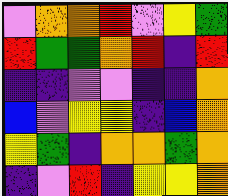[["violet", "orange", "orange", "red", "violet", "yellow", "green"], ["red", "green", "green", "orange", "red", "indigo", "red"], ["indigo", "indigo", "violet", "violet", "indigo", "indigo", "orange"], ["blue", "violet", "yellow", "yellow", "indigo", "blue", "orange"], ["yellow", "green", "indigo", "orange", "orange", "green", "orange"], ["indigo", "violet", "red", "indigo", "yellow", "yellow", "orange"]]